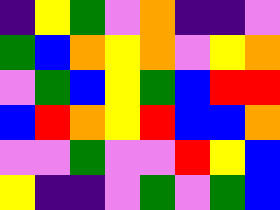[["indigo", "yellow", "green", "violet", "orange", "indigo", "indigo", "violet"], ["green", "blue", "orange", "yellow", "orange", "violet", "yellow", "orange"], ["violet", "green", "blue", "yellow", "green", "blue", "red", "red"], ["blue", "red", "orange", "yellow", "red", "blue", "blue", "orange"], ["violet", "violet", "green", "violet", "violet", "red", "yellow", "blue"], ["yellow", "indigo", "indigo", "violet", "green", "violet", "green", "blue"]]